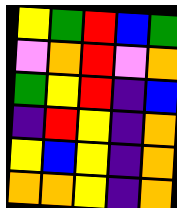[["yellow", "green", "red", "blue", "green"], ["violet", "orange", "red", "violet", "orange"], ["green", "yellow", "red", "indigo", "blue"], ["indigo", "red", "yellow", "indigo", "orange"], ["yellow", "blue", "yellow", "indigo", "orange"], ["orange", "orange", "yellow", "indigo", "orange"]]